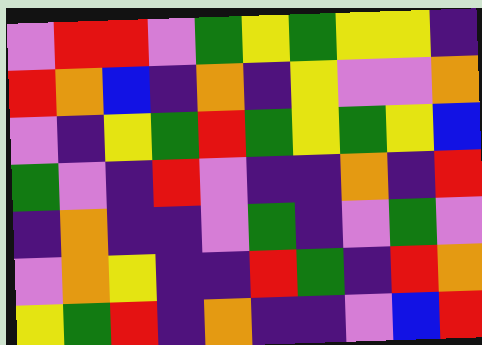[["violet", "red", "red", "violet", "green", "yellow", "green", "yellow", "yellow", "indigo"], ["red", "orange", "blue", "indigo", "orange", "indigo", "yellow", "violet", "violet", "orange"], ["violet", "indigo", "yellow", "green", "red", "green", "yellow", "green", "yellow", "blue"], ["green", "violet", "indigo", "red", "violet", "indigo", "indigo", "orange", "indigo", "red"], ["indigo", "orange", "indigo", "indigo", "violet", "green", "indigo", "violet", "green", "violet"], ["violet", "orange", "yellow", "indigo", "indigo", "red", "green", "indigo", "red", "orange"], ["yellow", "green", "red", "indigo", "orange", "indigo", "indigo", "violet", "blue", "red"]]